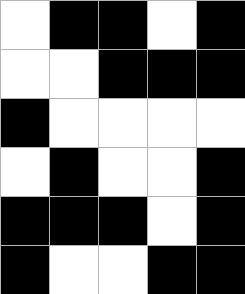[["white", "black", "black", "white", "black"], ["white", "white", "black", "black", "black"], ["black", "white", "white", "white", "white"], ["white", "black", "white", "white", "black"], ["black", "black", "black", "white", "black"], ["black", "white", "white", "black", "black"]]